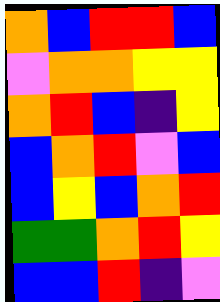[["orange", "blue", "red", "red", "blue"], ["violet", "orange", "orange", "yellow", "yellow"], ["orange", "red", "blue", "indigo", "yellow"], ["blue", "orange", "red", "violet", "blue"], ["blue", "yellow", "blue", "orange", "red"], ["green", "green", "orange", "red", "yellow"], ["blue", "blue", "red", "indigo", "violet"]]